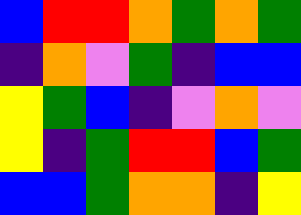[["blue", "red", "red", "orange", "green", "orange", "green"], ["indigo", "orange", "violet", "green", "indigo", "blue", "blue"], ["yellow", "green", "blue", "indigo", "violet", "orange", "violet"], ["yellow", "indigo", "green", "red", "red", "blue", "green"], ["blue", "blue", "green", "orange", "orange", "indigo", "yellow"]]